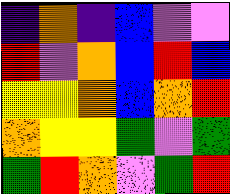[["indigo", "orange", "indigo", "blue", "violet", "violet"], ["red", "violet", "orange", "blue", "red", "blue"], ["yellow", "yellow", "orange", "blue", "orange", "red"], ["orange", "yellow", "yellow", "green", "violet", "green"], ["green", "red", "orange", "violet", "green", "red"]]